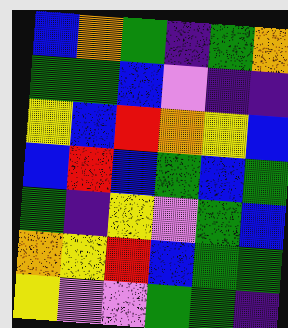[["blue", "orange", "green", "indigo", "green", "orange"], ["green", "green", "blue", "violet", "indigo", "indigo"], ["yellow", "blue", "red", "orange", "yellow", "blue"], ["blue", "red", "blue", "green", "blue", "green"], ["green", "indigo", "yellow", "violet", "green", "blue"], ["orange", "yellow", "red", "blue", "green", "green"], ["yellow", "violet", "violet", "green", "green", "indigo"]]